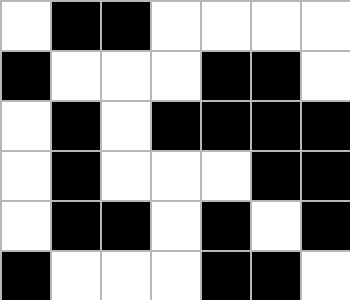[["white", "black", "black", "white", "white", "white", "white"], ["black", "white", "white", "white", "black", "black", "white"], ["white", "black", "white", "black", "black", "black", "black"], ["white", "black", "white", "white", "white", "black", "black"], ["white", "black", "black", "white", "black", "white", "black"], ["black", "white", "white", "white", "black", "black", "white"]]